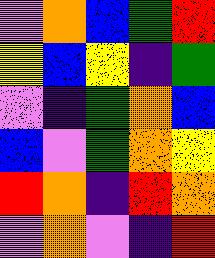[["violet", "orange", "blue", "green", "red"], ["yellow", "blue", "yellow", "indigo", "green"], ["violet", "indigo", "green", "orange", "blue"], ["blue", "violet", "green", "orange", "yellow"], ["red", "orange", "indigo", "red", "orange"], ["violet", "orange", "violet", "indigo", "red"]]